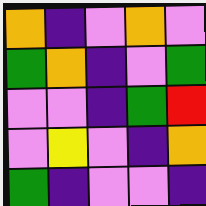[["orange", "indigo", "violet", "orange", "violet"], ["green", "orange", "indigo", "violet", "green"], ["violet", "violet", "indigo", "green", "red"], ["violet", "yellow", "violet", "indigo", "orange"], ["green", "indigo", "violet", "violet", "indigo"]]